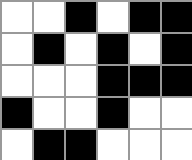[["white", "white", "black", "white", "black", "black"], ["white", "black", "white", "black", "white", "black"], ["white", "white", "white", "black", "black", "black"], ["black", "white", "white", "black", "white", "white"], ["white", "black", "black", "white", "white", "white"]]